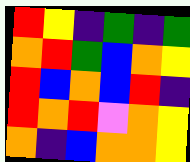[["red", "yellow", "indigo", "green", "indigo", "green"], ["orange", "red", "green", "blue", "orange", "yellow"], ["red", "blue", "orange", "blue", "red", "indigo"], ["red", "orange", "red", "violet", "orange", "yellow"], ["orange", "indigo", "blue", "orange", "orange", "yellow"]]